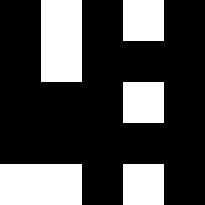[["black", "white", "black", "white", "black"], ["black", "white", "black", "black", "black"], ["black", "black", "black", "white", "black"], ["black", "black", "black", "black", "black"], ["white", "white", "black", "white", "black"]]